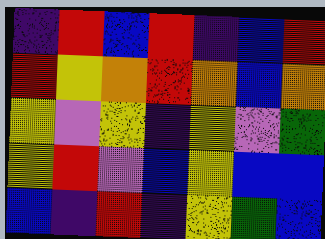[["indigo", "red", "blue", "red", "indigo", "blue", "red"], ["red", "yellow", "orange", "red", "orange", "blue", "orange"], ["yellow", "violet", "yellow", "indigo", "yellow", "violet", "green"], ["yellow", "red", "violet", "blue", "yellow", "blue", "blue"], ["blue", "indigo", "red", "indigo", "yellow", "green", "blue"]]